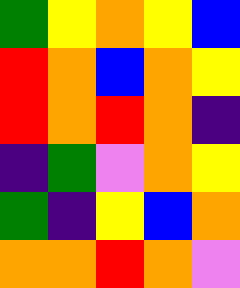[["green", "yellow", "orange", "yellow", "blue"], ["red", "orange", "blue", "orange", "yellow"], ["red", "orange", "red", "orange", "indigo"], ["indigo", "green", "violet", "orange", "yellow"], ["green", "indigo", "yellow", "blue", "orange"], ["orange", "orange", "red", "orange", "violet"]]